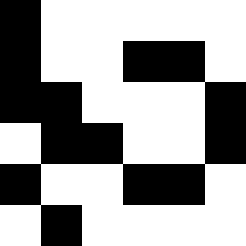[["black", "white", "white", "white", "white", "white"], ["black", "white", "white", "black", "black", "white"], ["black", "black", "white", "white", "white", "black"], ["white", "black", "black", "white", "white", "black"], ["black", "white", "white", "black", "black", "white"], ["white", "black", "white", "white", "white", "white"]]